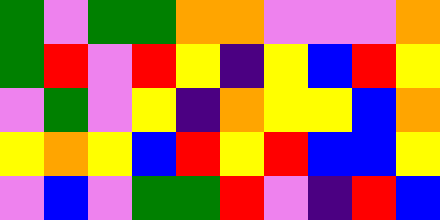[["green", "violet", "green", "green", "orange", "orange", "violet", "violet", "violet", "orange"], ["green", "red", "violet", "red", "yellow", "indigo", "yellow", "blue", "red", "yellow"], ["violet", "green", "violet", "yellow", "indigo", "orange", "yellow", "yellow", "blue", "orange"], ["yellow", "orange", "yellow", "blue", "red", "yellow", "red", "blue", "blue", "yellow"], ["violet", "blue", "violet", "green", "green", "red", "violet", "indigo", "red", "blue"]]